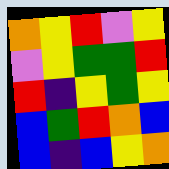[["orange", "yellow", "red", "violet", "yellow"], ["violet", "yellow", "green", "green", "red"], ["red", "indigo", "yellow", "green", "yellow"], ["blue", "green", "red", "orange", "blue"], ["blue", "indigo", "blue", "yellow", "orange"]]